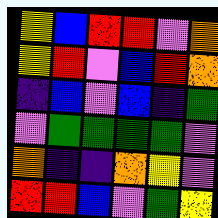[["yellow", "blue", "red", "red", "violet", "orange"], ["yellow", "red", "violet", "blue", "red", "orange"], ["indigo", "blue", "violet", "blue", "indigo", "green"], ["violet", "green", "green", "green", "green", "violet"], ["orange", "indigo", "indigo", "orange", "yellow", "violet"], ["red", "red", "blue", "violet", "green", "yellow"]]